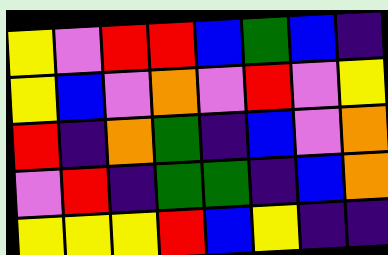[["yellow", "violet", "red", "red", "blue", "green", "blue", "indigo"], ["yellow", "blue", "violet", "orange", "violet", "red", "violet", "yellow"], ["red", "indigo", "orange", "green", "indigo", "blue", "violet", "orange"], ["violet", "red", "indigo", "green", "green", "indigo", "blue", "orange"], ["yellow", "yellow", "yellow", "red", "blue", "yellow", "indigo", "indigo"]]